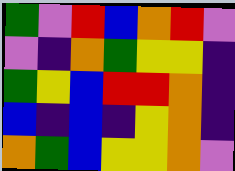[["green", "violet", "red", "blue", "orange", "red", "violet"], ["violet", "indigo", "orange", "green", "yellow", "yellow", "indigo"], ["green", "yellow", "blue", "red", "red", "orange", "indigo"], ["blue", "indigo", "blue", "indigo", "yellow", "orange", "indigo"], ["orange", "green", "blue", "yellow", "yellow", "orange", "violet"]]